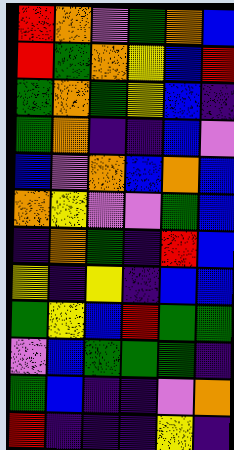[["red", "orange", "violet", "green", "orange", "blue"], ["red", "green", "orange", "yellow", "blue", "red"], ["green", "orange", "green", "yellow", "blue", "indigo"], ["green", "orange", "indigo", "indigo", "blue", "violet"], ["blue", "violet", "orange", "blue", "orange", "blue"], ["orange", "yellow", "violet", "violet", "green", "blue"], ["indigo", "orange", "green", "indigo", "red", "blue"], ["yellow", "indigo", "yellow", "indigo", "blue", "blue"], ["green", "yellow", "blue", "red", "green", "green"], ["violet", "blue", "green", "green", "green", "indigo"], ["green", "blue", "indigo", "indigo", "violet", "orange"], ["red", "indigo", "indigo", "indigo", "yellow", "indigo"]]